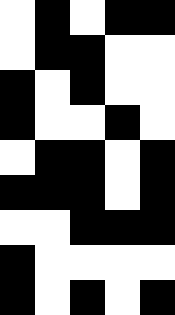[["white", "black", "white", "black", "black"], ["white", "black", "black", "white", "white"], ["black", "white", "black", "white", "white"], ["black", "white", "white", "black", "white"], ["white", "black", "black", "white", "black"], ["black", "black", "black", "white", "black"], ["white", "white", "black", "black", "black"], ["black", "white", "white", "white", "white"], ["black", "white", "black", "white", "black"]]